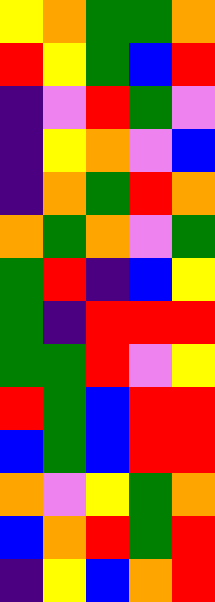[["yellow", "orange", "green", "green", "orange"], ["red", "yellow", "green", "blue", "red"], ["indigo", "violet", "red", "green", "violet"], ["indigo", "yellow", "orange", "violet", "blue"], ["indigo", "orange", "green", "red", "orange"], ["orange", "green", "orange", "violet", "green"], ["green", "red", "indigo", "blue", "yellow"], ["green", "indigo", "red", "red", "red"], ["green", "green", "red", "violet", "yellow"], ["red", "green", "blue", "red", "red"], ["blue", "green", "blue", "red", "red"], ["orange", "violet", "yellow", "green", "orange"], ["blue", "orange", "red", "green", "red"], ["indigo", "yellow", "blue", "orange", "red"]]